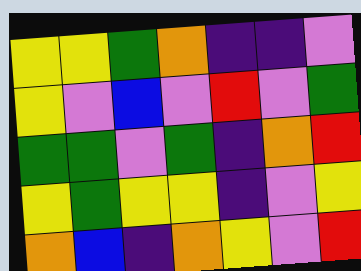[["yellow", "yellow", "green", "orange", "indigo", "indigo", "violet"], ["yellow", "violet", "blue", "violet", "red", "violet", "green"], ["green", "green", "violet", "green", "indigo", "orange", "red"], ["yellow", "green", "yellow", "yellow", "indigo", "violet", "yellow"], ["orange", "blue", "indigo", "orange", "yellow", "violet", "red"]]